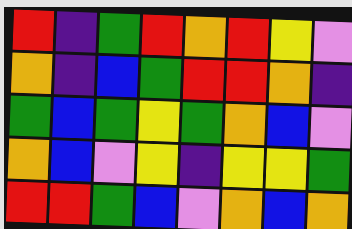[["red", "indigo", "green", "red", "orange", "red", "yellow", "violet"], ["orange", "indigo", "blue", "green", "red", "red", "orange", "indigo"], ["green", "blue", "green", "yellow", "green", "orange", "blue", "violet"], ["orange", "blue", "violet", "yellow", "indigo", "yellow", "yellow", "green"], ["red", "red", "green", "blue", "violet", "orange", "blue", "orange"]]